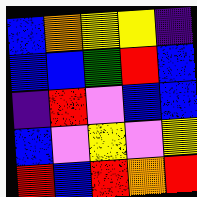[["blue", "orange", "yellow", "yellow", "indigo"], ["blue", "blue", "green", "red", "blue"], ["indigo", "red", "violet", "blue", "blue"], ["blue", "violet", "yellow", "violet", "yellow"], ["red", "blue", "red", "orange", "red"]]